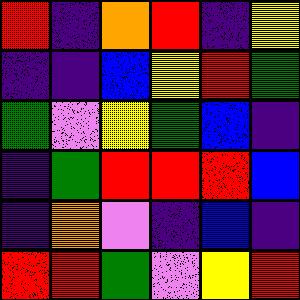[["red", "indigo", "orange", "red", "indigo", "yellow"], ["indigo", "indigo", "blue", "yellow", "red", "green"], ["green", "violet", "yellow", "green", "blue", "indigo"], ["indigo", "green", "red", "red", "red", "blue"], ["indigo", "orange", "violet", "indigo", "blue", "indigo"], ["red", "red", "green", "violet", "yellow", "red"]]